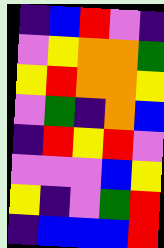[["indigo", "blue", "red", "violet", "indigo"], ["violet", "yellow", "orange", "orange", "green"], ["yellow", "red", "orange", "orange", "yellow"], ["violet", "green", "indigo", "orange", "blue"], ["indigo", "red", "yellow", "red", "violet"], ["violet", "violet", "violet", "blue", "yellow"], ["yellow", "indigo", "violet", "green", "red"], ["indigo", "blue", "blue", "blue", "red"]]